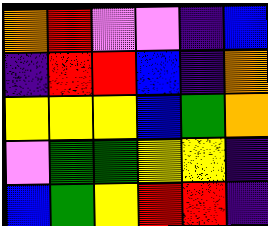[["orange", "red", "violet", "violet", "indigo", "blue"], ["indigo", "red", "red", "blue", "indigo", "orange"], ["yellow", "yellow", "yellow", "blue", "green", "orange"], ["violet", "green", "green", "yellow", "yellow", "indigo"], ["blue", "green", "yellow", "red", "red", "indigo"]]